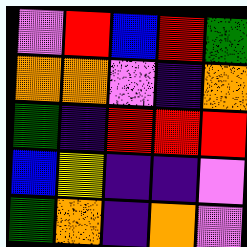[["violet", "red", "blue", "red", "green"], ["orange", "orange", "violet", "indigo", "orange"], ["green", "indigo", "red", "red", "red"], ["blue", "yellow", "indigo", "indigo", "violet"], ["green", "orange", "indigo", "orange", "violet"]]